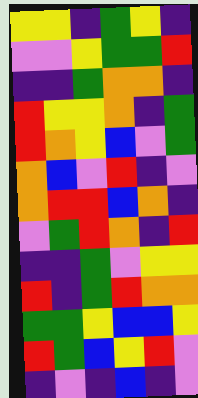[["yellow", "yellow", "indigo", "green", "yellow", "indigo"], ["violet", "violet", "yellow", "green", "green", "red"], ["indigo", "indigo", "green", "orange", "orange", "indigo"], ["red", "yellow", "yellow", "orange", "indigo", "green"], ["red", "orange", "yellow", "blue", "violet", "green"], ["orange", "blue", "violet", "red", "indigo", "violet"], ["orange", "red", "red", "blue", "orange", "indigo"], ["violet", "green", "red", "orange", "indigo", "red"], ["indigo", "indigo", "green", "violet", "yellow", "yellow"], ["red", "indigo", "green", "red", "orange", "orange"], ["green", "green", "yellow", "blue", "blue", "yellow"], ["red", "green", "blue", "yellow", "red", "violet"], ["indigo", "violet", "indigo", "blue", "indigo", "violet"]]